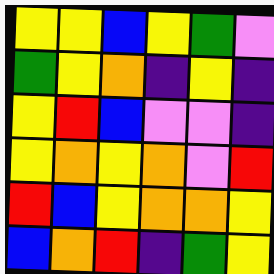[["yellow", "yellow", "blue", "yellow", "green", "violet"], ["green", "yellow", "orange", "indigo", "yellow", "indigo"], ["yellow", "red", "blue", "violet", "violet", "indigo"], ["yellow", "orange", "yellow", "orange", "violet", "red"], ["red", "blue", "yellow", "orange", "orange", "yellow"], ["blue", "orange", "red", "indigo", "green", "yellow"]]